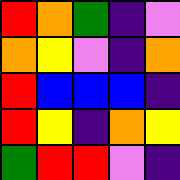[["red", "orange", "green", "indigo", "violet"], ["orange", "yellow", "violet", "indigo", "orange"], ["red", "blue", "blue", "blue", "indigo"], ["red", "yellow", "indigo", "orange", "yellow"], ["green", "red", "red", "violet", "indigo"]]